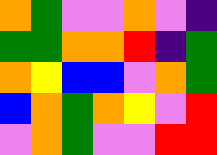[["orange", "green", "violet", "violet", "orange", "violet", "indigo"], ["green", "green", "orange", "orange", "red", "indigo", "green"], ["orange", "yellow", "blue", "blue", "violet", "orange", "green"], ["blue", "orange", "green", "orange", "yellow", "violet", "red"], ["violet", "orange", "green", "violet", "violet", "red", "red"]]